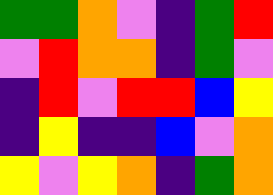[["green", "green", "orange", "violet", "indigo", "green", "red"], ["violet", "red", "orange", "orange", "indigo", "green", "violet"], ["indigo", "red", "violet", "red", "red", "blue", "yellow"], ["indigo", "yellow", "indigo", "indigo", "blue", "violet", "orange"], ["yellow", "violet", "yellow", "orange", "indigo", "green", "orange"]]